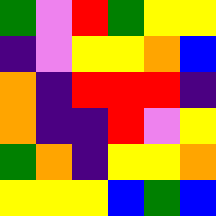[["green", "violet", "red", "green", "yellow", "yellow"], ["indigo", "violet", "yellow", "yellow", "orange", "blue"], ["orange", "indigo", "red", "red", "red", "indigo"], ["orange", "indigo", "indigo", "red", "violet", "yellow"], ["green", "orange", "indigo", "yellow", "yellow", "orange"], ["yellow", "yellow", "yellow", "blue", "green", "blue"]]